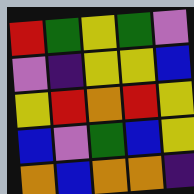[["red", "green", "yellow", "green", "violet"], ["violet", "indigo", "yellow", "yellow", "blue"], ["yellow", "red", "orange", "red", "yellow"], ["blue", "violet", "green", "blue", "yellow"], ["orange", "blue", "orange", "orange", "indigo"]]